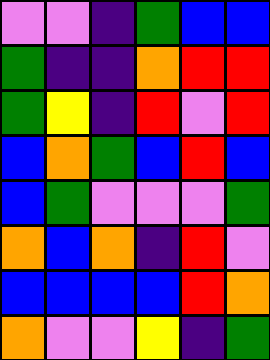[["violet", "violet", "indigo", "green", "blue", "blue"], ["green", "indigo", "indigo", "orange", "red", "red"], ["green", "yellow", "indigo", "red", "violet", "red"], ["blue", "orange", "green", "blue", "red", "blue"], ["blue", "green", "violet", "violet", "violet", "green"], ["orange", "blue", "orange", "indigo", "red", "violet"], ["blue", "blue", "blue", "blue", "red", "orange"], ["orange", "violet", "violet", "yellow", "indigo", "green"]]